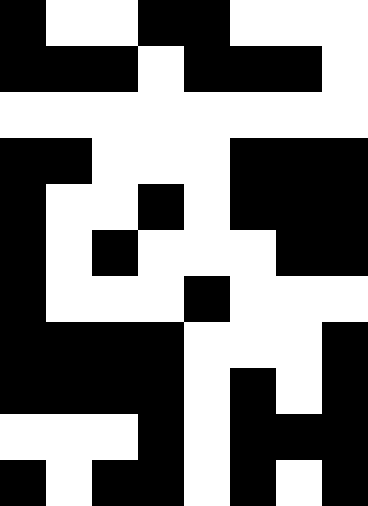[["black", "white", "white", "black", "black", "white", "white", "white"], ["black", "black", "black", "white", "black", "black", "black", "white"], ["white", "white", "white", "white", "white", "white", "white", "white"], ["black", "black", "white", "white", "white", "black", "black", "black"], ["black", "white", "white", "black", "white", "black", "black", "black"], ["black", "white", "black", "white", "white", "white", "black", "black"], ["black", "white", "white", "white", "black", "white", "white", "white"], ["black", "black", "black", "black", "white", "white", "white", "black"], ["black", "black", "black", "black", "white", "black", "white", "black"], ["white", "white", "white", "black", "white", "black", "black", "black"], ["black", "white", "black", "black", "white", "black", "white", "black"]]